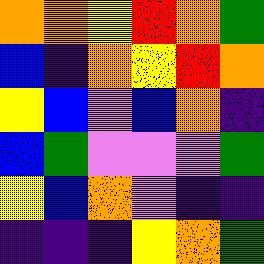[["orange", "orange", "yellow", "red", "orange", "green"], ["blue", "indigo", "orange", "yellow", "red", "orange"], ["yellow", "blue", "violet", "blue", "orange", "indigo"], ["blue", "green", "violet", "violet", "violet", "green"], ["yellow", "blue", "orange", "violet", "indigo", "indigo"], ["indigo", "indigo", "indigo", "yellow", "orange", "green"]]